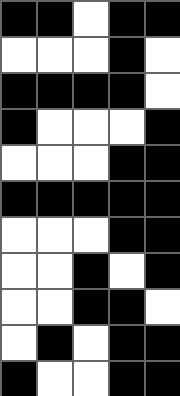[["black", "black", "white", "black", "black"], ["white", "white", "white", "black", "white"], ["black", "black", "black", "black", "white"], ["black", "white", "white", "white", "black"], ["white", "white", "white", "black", "black"], ["black", "black", "black", "black", "black"], ["white", "white", "white", "black", "black"], ["white", "white", "black", "white", "black"], ["white", "white", "black", "black", "white"], ["white", "black", "white", "black", "black"], ["black", "white", "white", "black", "black"]]